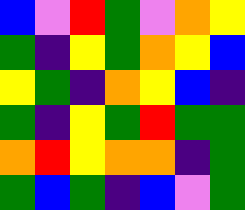[["blue", "violet", "red", "green", "violet", "orange", "yellow"], ["green", "indigo", "yellow", "green", "orange", "yellow", "blue"], ["yellow", "green", "indigo", "orange", "yellow", "blue", "indigo"], ["green", "indigo", "yellow", "green", "red", "green", "green"], ["orange", "red", "yellow", "orange", "orange", "indigo", "green"], ["green", "blue", "green", "indigo", "blue", "violet", "green"]]